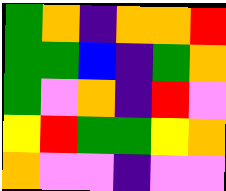[["green", "orange", "indigo", "orange", "orange", "red"], ["green", "green", "blue", "indigo", "green", "orange"], ["green", "violet", "orange", "indigo", "red", "violet"], ["yellow", "red", "green", "green", "yellow", "orange"], ["orange", "violet", "violet", "indigo", "violet", "violet"]]